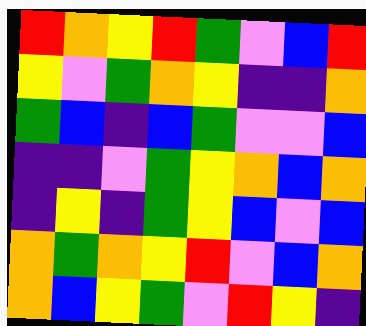[["red", "orange", "yellow", "red", "green", "violet", "blue", "red"], ["yellow", "violet", "green", "orange", "yellow", "indigo", "indigo", "orange"], ["green", "blue", "indigo", "blue", "green", "violet", "violet", "blue"], ["indigo", "indigo", "violet", "green", "yellow", "orange", "blue", "orange"], ["indigo", "yellow", "indigo", "green", "yellow", "blue", "violet", "blue"], ["orange", "green", "orange", "yellow", "red", "violet", "blue", "orange"], ["orange", "blue", "yellow", "green", "violet", "red", "yellow", "indigo"]]